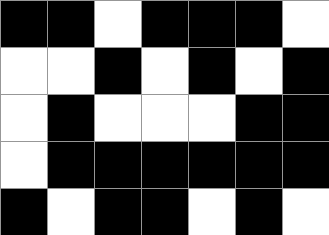[["black", "black", "white", "black", "black", "black", "white"], ["white", "white", "black", "white", "black", "white", "black"], ["white", "black", "white", "white", "white", "black", "black"], ["white", "black", "black", "black", "black", "black", "black"], ["black", "white", "black", "black", "white", "black", "white"]]